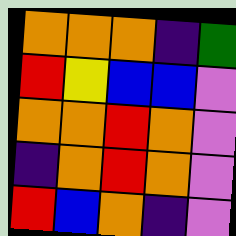[["orange", "orange", "orange", "indigo", "green"], ["red", "yellow", "blue", "blue", "violet"], ["orange", "orange", "red", "orange", "violet"], ["indigo", "orange", "red", "orange", "violet"], ["red", "blue", "orange", "indigo", "violet"]]